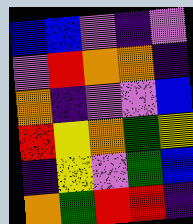[["blue", "blue", "violet", "indigo", "violet"], ["violet", "red", "orange", "orange", "indigo"], ["orange", "indigo", "violet", "violet", "blue"], ["red", "yellow", "orange", "green", "yellow"], ["indigo", "yellow", "violet", "green", "blue"], ["orange", "green", "red", "red", "indigo"]]